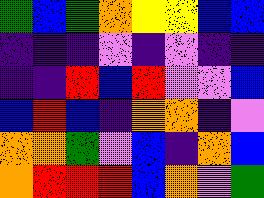[["green", "blue", "green", "orange", "yellow", "yellow", "blue", "blue"], ["indigo", "indigo", "indigo", "violet", "indigo", "violet", "indigo", "indigo"], ["indigo", "indigo", "red", "blue", "red", "violet", "violet", "blue"], ["blue", "red", "blue", "indigo", "orange", "orange", "indigo", "violet"], ["orange", "orange", "green", "violet", "blue", "indigo", "orange", "blue"], ["orange", "red", "red", "red", "blue", "orange", "violet", "green"]]